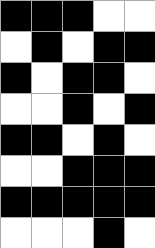[["black", "black", "black", "white", "white"], ["white", "black", "white", "black", "black"], ["black", "white", "black", "black", "white"], ["white", "white", "black", "white", "black"], ["black", "black", "white", "black", "white"], ["white", "white", "black", "black", "black"], ["black", "black", "black", "black", "black"], ["white", "white", "white", "black", "white"]]